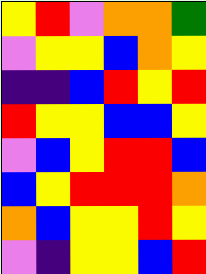[["yellow", "red", "violet", "orange", "orange", "green"], ["violet", "yellow", "yellow", "blue", "orange", "yellow"], ["indigo", "indigo", "blue", "red", "yellow", "red"], ["red", "yellow", "yellow", "blue", "blue", "yellow"], ["violet", "blue", "yellow", "red", "red", "blue"], ["blue", "yellow", "red", "red", "red", "orange"], ["orange", "blue", "yellow", "yellow", "red", "yellow"], ["violet", "indigo", "yellow", "yellow", "blue", "red"]]